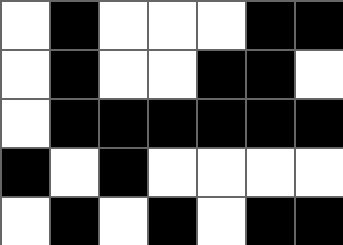[["white", "black", "white", "white", "white", "black", "black"], ["white", "black", "white", "white", "black", "black", "white"], ["white", "black", "black", "black", "black", "black", "black"], ["black", "white", "black", "white", "white", "white", "white"], ["white", "black", "white", "black", "white", "black", "black"]]